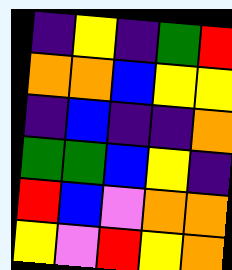[["indigo", "yellow", "indigo", "green", "red"], ["orange", "orange", "blue", "yellow", "yellow"], ["indigo", "blue", "indigo", "indigo", "orange"], ["green", "green", "blue", "yellow", "indigo"], ["red", "blue", "violet", "orange", "orange"], ["yellow", "violet", "red", "yellow", "orange"]]